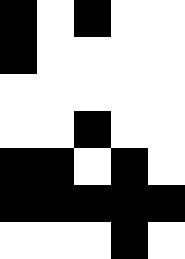[["black", "white", "black", "white", "white"], ["black", "white", "white", "white", "white"], ["white", "white", "white", "white", "white"], ["white", "white", "black", "white", "white"], ["black", "black", "white", "black", "white"], ["black", "black", "black", "black", "black"], ["white", "white", "white", "black", "white"]]